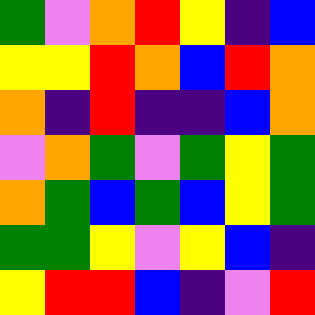[["green", "violet", "orange", "red", "yellow", "indigo", "blue"], ["yellow", "yellow", "red", "orange", "blue", "red", "orange"], ["orange", "indigo", "red", "indigo", "indigo", "blue", "orange"], ["violet", "orange", "green", "violet", "green", "yellow", "green"], ["orange", "green", "blue", "green", "blue", "yellow", "green"], ["green", "green", "yellow", "violet", "yellow", "blue", "indigo"], ["yellow", "red", "red", "blue", "indigo", "violet", "red"]]